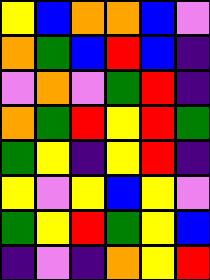[["yellow", "blue", "orange", "orange", "blue", "violet"], ["orange", "green", "blue", "red", "blue", "indigo"], ["violet", "orange", "violet", "green", "red", "indigo"], ["orange", "green", "red", "yellow", "red", "green"], ["green", "yellow", "indigo", "yellow", "red", "indigo"], ["yellow", "violet", "yellow", "blue", "yellow", "violet"], ["green", "yellow", "red", "green", "yellow", "blue"], ["indigo", "violet", "indigo", "orange", "yellow", "red"]]